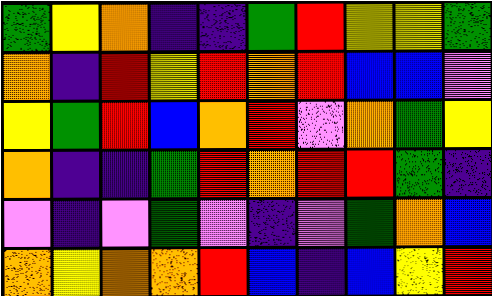[["green", "yellow", "orange", "indigo", "indigo", "green", "red", "yellow", "yellow", "green"], ["orange", "indigo", "red", "yellow", "red", "orange", "red", "blue", "blue", "violet"], ["yellow", "green", "red", "blue", "orange", "red", "violet", "orange", "green", "yellow"], ["orange", "indigo", "indigo", "green", "red", "orange", "red", "red", "green", "indigo"], ["violet", "indigo", "violet", "green", "violet", "indigo", "violet", "green", "orange", "blue"], ["orange", "yellow", "orange", "orange", "red", "blue", "indigo", "blue", "yellow", "red"]]